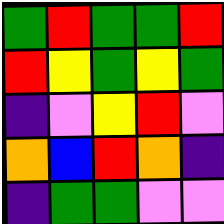[["green", "red", "green", "green", "red"], ["red", "yellow", "green", "yellow", "green"], ["indigo", "violet", "yellow", "red", "violet"], ["orange", "blue", "red", "orange", "indigo"], ["indigo", "green", "green", "violet", "violet"]]